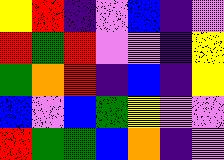[["yellow", "red", "indigo", "violet", "blue", "indigo", "violet"], ["red", "green", "red", "violet", "violet", "indigo", "yellow"], ["green", "orange", "red", "indigo", "blue", "indigo", "yellow"], ["blue", "violet", "blue", "green", "yellow", "violet", "violet"], ["red", "green", "green", "blue", "orange", "indigo", "violet"]]